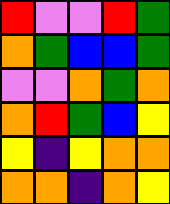[["red", "violet", "violet", "red", "green"], ["orange", "green", "blue", "blue", "green"], ["violet", "violet", "orange", "green", "orange"], ["orange", "red", "green", "blue", "yellow"], ["yellow", "indigo", "yellow", "orange", "orange"], ["orange", "orange", "indigo", "orange", "yellow"]]